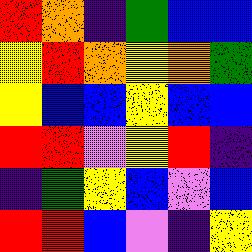[["red", "orange", "indigo", "green", "blue", "blue"], ["yellow", "red", "orange", "yellow", "orange", "green"], ["yellow", "blue", "blue", "yellow", "blue", "blue"], ["red", "red", "violet", "yellow", "red", "indigo"], ["indigo", "green", "yellow", "blue", "violet", "blue"], ["red", "red", "blue", "violet", "indigo", "yellow"]]